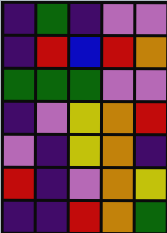[["indigo", "green", "indigo", "violet", "violet"], ["indigo", "red", "blue", "red", "orange"], ["green", "green", "green", "violet", "violet"], ["indigo", "violet", "yellow", "orange", "red"], ["violet", "indigo", "yellow", "orange", "indigo"], ["red", "indigo", "violet", "orange", "yellow"], ["indigo", "indigo", "red", "orange", "green"]]